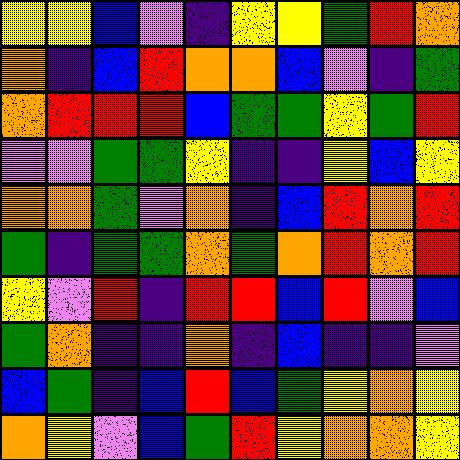[["yellow", "yellow", "blue", "violet", "indigo", "yellow", "yellow", "green", "red", "orange"], ["orange", "indigo", "blue", "red", "orange", "orange", "blue", "violet", "indigo", "green"], ["orange", "red", "red", "red", "blue", "green", "green", "yellow", "green", "red"], ["violet", "violet", "green", "green", "yellow", "indigo", "indigo", "yellow", "blue", "yellow"], ["orange", "orange", "green", "violet", "orange", "indigo", "blue", "red", "orange", "red"], ["green", "indigo", "green", "green", "orange", "green", "orange", "red", "orange", "red"], ["yellow", "violet", "red", "indigo", "red", "red", "blue", "red", "violet", "blue"], ["green", "orange", "indigo", "indigo", "orange", "indigo", "blue", "indigo", "indigo", "violet"], ["blue", "green", "indigo", "blue", "red", "blue", "green", "yellow", "orange", "yellow"], ["orange", "yellow", "violet", "blue", "green", "red", "yellow", "orange", "orange", "yellow"]]